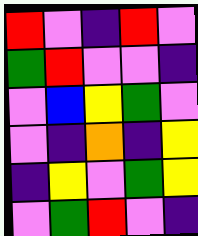[["red", "violet", "indigo", "red", "violet"], ["green", "red", "violet", "violet", "indigo"], ["violet", "blue", "yellow", "green", "violet"], ["violet", "indigo", "orange", "indigo", "yellow"], ["indigo", "yellow", "violet", "green", "yellow"], ["violet", "green", "red", "violet", "indigo"]]